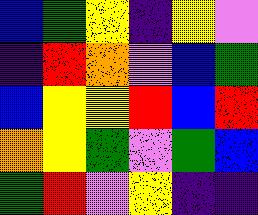[["blue", "green", "yellow", "indigo", "yellow", "violet"], ["indigo", "red", "orange", "violet", "blue", "green"], ["blue", "yellow", "yellow", "red", "blue", "red"], ["orange", "yellow", "green", "violet", "green", "blue"], ["green", "red", "violet", "yellow", "indigo", "indigo"]]